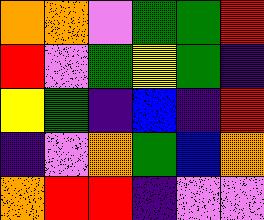[["orange", "orange", "violet", "green", "green", "red"], ["red", "violet", "green", "yellow", "green", "indigo"], ["yellow", "green", "indigo", "blue", "indigo", "red"], ["indigo", "violet", "orange", "green", "blue", "orange"], ["orange", "red", "red", "indigo", "violet", "violet"]]